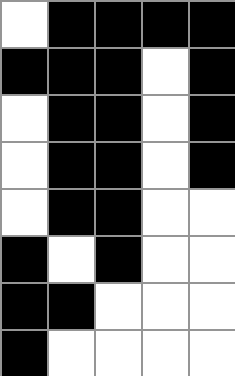[["white", "black", "black", "black", "black"], ["black", "black", "black", "white", "black"], ["white", "black", "black", "white", "black"], ["white", "black", "black", "white", "black"], ["white", "black", "black", "white", "white"], ["black", "white", "black", "white", "white"], ["black", "black", "white", "white", "white"], ["black", "white", "white", "white", "white"]]